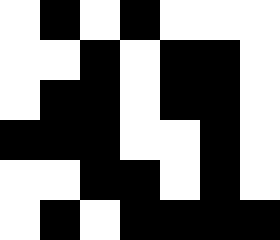[["white", "black", "white", "black", "white", "white", "white"], ["white", "white", "black", "white", "black", "black", "white"], ["white", "black", "black", "white", "black", "black", "white"], ["black", "black", "black", "white", "white", "black", "white"], ["white", "white", "black", "black", "white", "black", "white"], ["white", "black", "white", "black", "black", "black", "black"]]